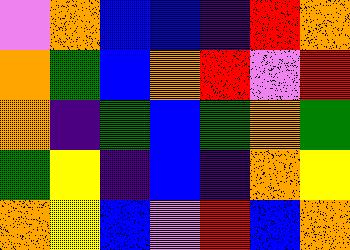[["violet", "orange", "blue", "blue", "indigo", "red", "orange"], ["orange", "green", "blue", "orange", "red", "violet", "red"], ["orange", "indigo", "green", "blue", "green", "orange", "green"], ["green", "yellow", "indigo", "blue", "indigo", "orange", "yellow"], ["orange", "yellow", "blue", "violet", "red", "blue", "orange"]]